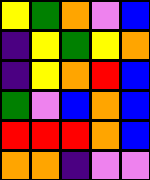[["yellow", "green", "orange", "violet", "blue"], ["indigo", "yellow", "green", "yellow", "orange"], ["indigo", "yellow", "orange", "red", "blue"], ["green", "violet", "blue", "orange", "blue"], ["red", "red", "red", "orange", "blue"], ["orange", "orange", "indigo", "violet", "violet"]]